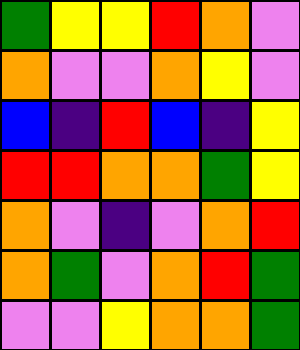[["green", "yellow", "yellow", "red", "orange", "violet"], ["orange", "violet", "violet", "orange", "yellow", "violet"], ["blue", "indigo", "red", "blue", "indigo", "yellow"], ["red", "red", "orange", "orange", "green", "yellow"], ["orange", "violet", "indigo", "violet", "orange", "red"], ["orange", "green", "violet", "orange", "red", "green"], ["violet", "violet", "yellow", "orange", "orange", "green"]]